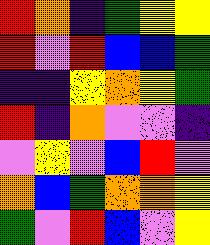[["red", "orange", "indigo", "green", "yellow", "yellow"], ["red", "violet", "red", "blue", "blue", "green"], ["indigo", "indigo", "yellow", "orange", "yellow", "green"], ["red", "indigo", "orange", "violet", "violet", "indigo"], ["violet", "yellow", "violet", "blue", "red", "violet"], ["orange", "blue", "green", "orange", "orange", "yellow"], ["green", "violet", "red", "blue", "violet", "yellow"]]